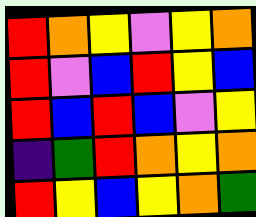[["red", "orange", "yellow", "violet", "yellow", "orange"], ["red", "violet", "blue", "red", "yellow", "blue"], ["red", "blue", "red", "blue", "violet", "yellow"], ["indigo", "green", "red", "orange", "yellow", "orange"], ["red", "yellow", "blue", "yellow", "orange", "green"]]